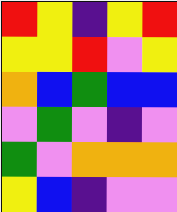[["red", "yellow", "indigo", "yellow", "red"], ["yellow", "yellow", "red", "violet", "yellow"], ["orange", "blue", "green", "blue", "blue"], ["violet", "green", "violet", "indigo", "violet"], ["green", "violet", "orange", "orange", "orange"], ["yellow", "blue", "indigo", "violet", "violet"]]